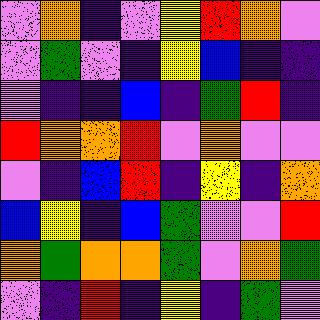[["violet", "orange", "indigo", "violet", "yellow", "red", "orange", "violet"], ["violet", "green", "violet", "indigo", "yellow", "blue", "indigo", "indigo"], ["violet", "indigo", "indigo", "blue", "indigo", "green", "red", "indigo"], ["red", "orange", "orange", "red", "violet", "orange", "violet", "violet"], ["violet", "indigo", "blue", "red", "indigo", "yellow", "indigo", "orange"], ["blue", "yellow", "indigo", "blue", "green", "violet", "violet", "red"], ["orange", "green", "orange", "orange", "green", "violet", "orange", "green"], ["violet", "indigo", "red", "indigo", "yellow", "indigo", "green", "violet"]]